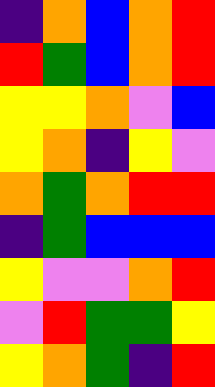[["indigo", "orange", "blue", "orange", "red"], ["red", "green", "blue", "orange", "red"], ["yellow", "yellow", "orange", "violet", "blue"], ["yellow", "orange", "indigo", "yellow", "violet"], ["orange", "green", "orange", "red", "red"], ["indigo", "green", "blue", "blue", "blue"], ["yellow", "violet", "violet", "orange", "red"], ["violet", "red", "green", "green", "yellow"], ["yellow", "orange", "green", "indigo", "red"]]